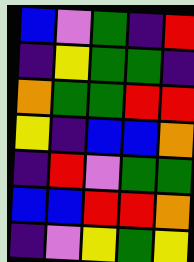[["blue", "violet", "green", "indigo", "red"], ["indigo", "yellow", "green", "green", "indigo"], ["orange", "green", "green", "red", "red"], ["yellow", "indigo", "blue", "blue", "orange"], ["indigo", "red", "violet", "green", "green"], ["blue", "blue", "red", "red", "orange"], ["indigo", "violet", "yellow", "green", "yellow"]]